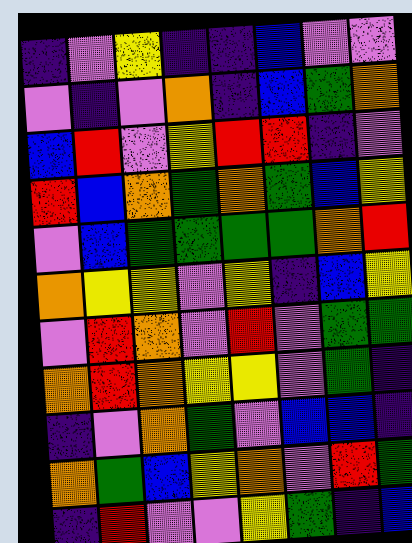[["indigo", "violet", "yellow", "indigo", "indigo", "blue", "violet", "violet"], ["violet", "indigo", "violet", "orange", "indigo", "blue", "green", "orange"], ["blue", "red", "violet", "yellow", "red", "red", "indigo", "violet"], ["red", "blue", "orange", "green", "orange", "green", "blue", "yellow"], ["violet", "blue", "green", "green", "green", "green", "orange", "red"], ["orange", "yellow", "yellow", "violet", "yellow", "indigo", "blue", "yellow"], ["violet", "red", "orange", "violet", "red", "violet", "green", "green"], ["orange", "red", "orange", "yellow", "yellow", "violet", "green", "indigo"], ["indigo", "violet", "orange", "green", "violet", "blue", "blue", "indigo"], ["orange", "green", "blue", "yellow", "orange", "violet", "red", "green"], ["indigo", "red", "violet", "violet", "yellow", "green", "indigo", "blue"]]